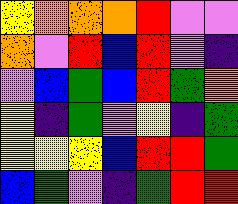[["yellow", "orange", "orange", "orange", "red", "violet", "violet"], ["orange", "violet", "red", "blue", "red", "violet", "indigo"], ["violet", "blue", "green", "blue", "red", "green", "orange"], ["yellow", "indigo", "green", "violet", "yellow", "indigo", "green"], ["yellow", "yellow", "yellow", "blue", "red", "red", "green"], ["blue", "green", "violet", "indigo", "green", "red", "red"]]